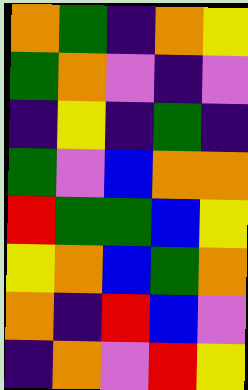[["orange", "green", "indigo", "orange", "yellow"], ["green", "orange", "violet", "indigo", "violet"], ["indigo", "yellow", "indigo", "green", "indigo"], ["green", "violet", "blue", "orange", "orange"], ["red", "green", "green", "blue", "yellow"], ["yellow", "orange", "blue", "green", "orange"], ["orange", "indigo", "red", "blue", "violet"], ["indigo", "orange", "violet", "red", "yellow"]]